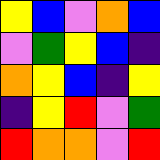[["yellow", "blue", "violet", "orange", "blue"], ["violet", "green", "yellow", "blue", "indigo"], ["orange", "yellow", "blue", "indigo", "yellow"], ["indigo", "yellow", "red", "violet", "green"], ["red", "orange", "orange", "violet", "red"]]